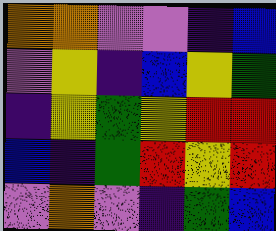[["orange", "orange", "violet", "violet", "indigo", "blue"], ["violet", "yellow", "indigo", "blue", "yellow", "green"], ["indigo", "yellow", "green", "yellow", "red", "red"], ["blue", "indigo", "green", "red", "yellow", "red"], ["violet", "orange", "violet", "indigo", "green", "blue"]]